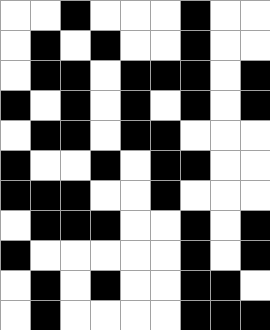[["white", "white", "black", "white", "white", "white", "black", "white", "white"], ["white", "black", "white", "black", "white", "white", "black", "white", "white"], ["white", "black", "black", "white", "black", "black", "black", "white", "black"], ["black", "white", "black", "white", "black", "white", "black", "white", "black"], ["white", "black", "black", "white", "black", "black", "white", "white", "white"], ["black", "white", "white", "black", "white", "black", "black", "white", "white"], ["black", "black", "black", "white", "white", "black", "white", "white", "white"], ["white", "black", "black", "black", "white", "white", "black", "white", "black"], ["black", "white", "white", "white", "white", "white", "black", "white", "black"], ["white", "black", "white", "black", "white", "white", "black", "black", "white"], ["white", "black", "white", "white", "white", "white", "black", "black", "black"]]